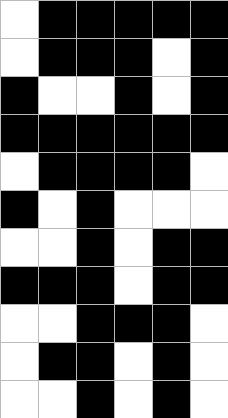[["white", "black", "black", "black", "black", "black"], ["white", "black", "black", "black", "white", "black"], ["black", "white", "white", "black", "white", "black"], ["black", "black", "black", "black", "black", "black"], ["white", "black", "black", "black", "black", "white"], ["black", "white", "black", "white", "white", "white"], ["white", "white", "black", "white", "black", "black"], ["black", "black", "black", "white", "black", "black"], ["white", "white", "black", "black", "black", "white"], ["white", "black", "black", "white", "black", "white"], ["white", "white", "black", "white", "black", "white"]]